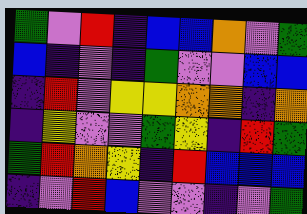[["green", "violet", "red", "indigo", "blue", "blue", "orange", "violet", "green"], ["blue", "indigo", "violet", "indigo", "green", "violet", "violet", "blue", "blue"], ["indigo", "red", "violet", "yellow", "yellow", "orange", "orange", "indigo", "orange"], ["indigo", "yellow", "violet", "violet", "green", "yellow", "indigo", "red", "green"], ["green", "red", "orange", "yellow", "indigo", "red", "blue", "blue", "blue"], ["indigo", "violet", "red", "blue", "violet", "violet", "indigo", "violet", "green"]]